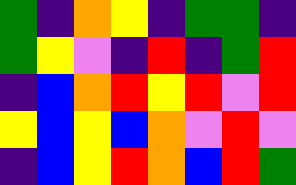[["green", "indigo", "orange", "yellow", "indigo", "green", "green", "indigo"], ["green", "yellow", "violet", "indigo", "red", "indigo", "green", "red"], ["indigo", "blue", "orange", "red", "yellow", "red", "violet", "red"], ["yellow", "blue", "yellow", "blue", "orange", "violet", "red", "violet"], ["indigo", "blue", "yellow", "red", "orange", "blue", "red", "green"]]